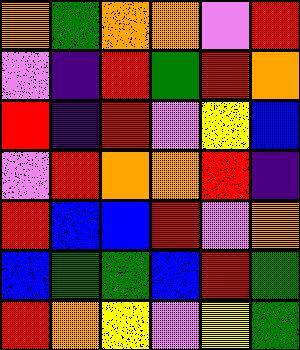[["orange", "green", "orange", "orange", "violet", "red"], ["violet", "indigo", "red", "green", "red", "orange"], ["red", "indigo", "red", "violet", "yellow", "blue"], ["violet", "red", "orange", "orange", "red", "indigo"], ["red", "blue", "blue", "red", "violet", "orange"], ["blue", "green", "green", "blue", "red", "green"], ["red", "orange", "yellow", "violet", "yellow", "green"]]